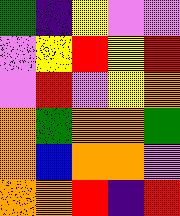[["green", "indigo", "yellow", "violet", "violet"], ["violet", "yellow", "red", "yellow", "red"], ["violet", "red", "violet", "yellow", "orange"], ["orange", "green", "orange", "orange", "green"], ["orange", "blue", "orange", "orange", "violet"], ["orange", "orange", "red", "indigo", "red"]]